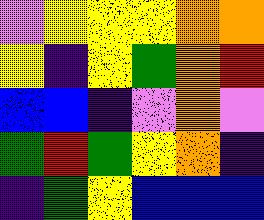[["violet", "yellow", "yellow", "yellow", "orange", "orange"], ["yellow", "indigo", "yellow", "green", "orange", "red"], ["blue", "blue", "indigo", "violet", "orange", "violet"], ["green", "red", "green", "yellow", "orange", "indigo"], ["indigo", "green", "yellow", "blue", "blue", "blue"]]